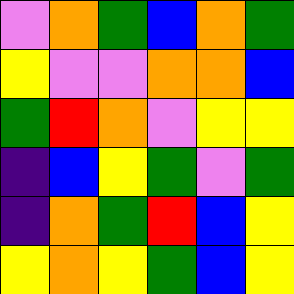[["violet", "orange", "green", "blue", "orange", "green"], ["yellow", "violet", "violet", "orange", "orange", "blue"], ["green", "red", "orange", "violet", "yellow", "yellow"], ["indigo", "blue", "yellow", "green", "violet", "green"], ["indigo", "orange", "green", "red", "blue", "yellow"], ["yellow", "orange", "yellow", "green", "blue", "yellow"]]